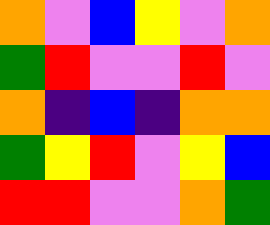[["orange", "violet", "blue", "yellow", "violet", "orange"], ["green", "red", "violet", "violet", "red", "violet"], ["orange", "indigo", "blue", "indigo", "orange", "orange"], ["green", "yellow", "red", "violet", "yellow", "blue"], ["red", "red", "violet", "violet", "orange", "green"]]